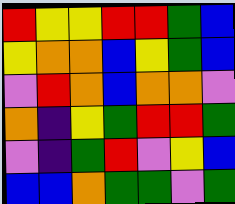[["red", "yellow", "yellow", "red", "red", "green", "blue"], ["yellow", "orange", "orange", "blue", "yellow", "green", "blue"], ["violet", "red", "orange", "blue", "orange", "orange", "violet"], ["orange", "indigo", "yellow", "green", "red", "red", "green"], ["violet", "indigo", "green", "red", "violet", "yellow", "blue"], ["blue", "blue", "orange", "green", "green", "violet", "green"]]